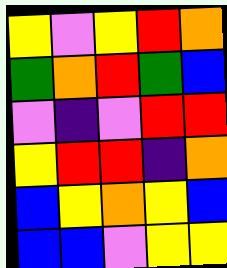[["yellow", "violet", "yellow", "red", "orange"], ["green", "orange", "red", "green", "blue"], ["violet", "indigo", "violet", "red", "red"], ["yellow", "red", "red", "indigo", "orange"], ["blue", "yellow", "orange", "yellow", "blue"], ["blue", "blue", "violet", "yellow", "yellow"]]